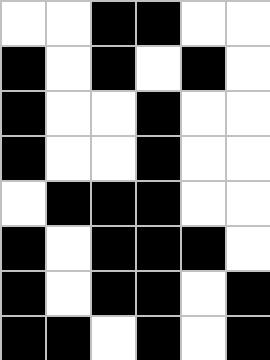[["white", "white", "black", "black", "white", "white"], ["black", "white", "black", "white", "black", "white"], ["black", "white", "white", "black", "white", "white"], ["black", "white", "white", "black", "white", "white"], ["white", "black", "black", "black", "white", "white"], ["black", "white", "black", "black", "black", "white"], ["black", "white", "black", "black", "white", "black"], ["black", "black", "white", "black", "white", "black"]]